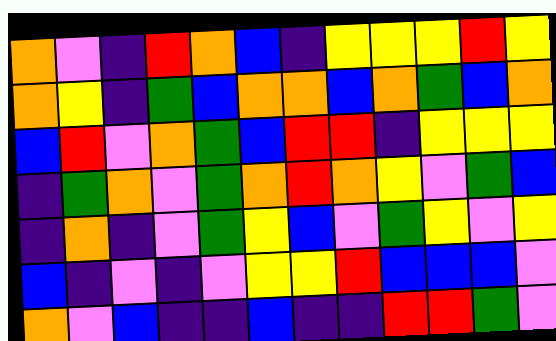[["orange", "violet", "indigo", "red", "orange", "blue", "indigo", "yellow", "yellow", "yellow", "red", "yellow"], ["orange", "yellow", "indigo", "green", "blue", "orange", "orange", "blue", "orange", "green", "blue", "orange"], ["blue", "red", "violet", "orange", "green", "blue", "red", "red", "indigo", "yellow", "yellow", "yellow"], ["indigo", "green", "orange", "violet", "green", "orange", "red", "orange", "yellow", "violet", "green", "blue"], ["indigo", "orange", "indigo", "violet", "green", "yellow", "blue", "violet", "green", "yellow", "violet", "yellow"], ["blue", "indigo", "violet", "indigo", "violet", "yellow", "yellow", "red", "blue", "blue", "blue", "violet"], ["orange", "violet", "blue", "indigo", "indigo", "blue", "indigo", "indigo", "red", "red", "green", "violet"]]